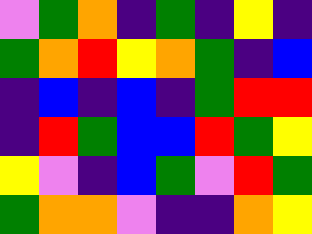[["violet", "green", "orange", "indigo", "green", "indigo", "yellow", "indigo"], ["green", "orange", "red", "yellow", "orange", "green", "indigo", "blue"], ["indigo", "blue", "indigo", "blue", "indigo", "green", "red", "red"], ["indigo", "red", "green", "blue", "blue", "red", "green", "yellow"], ["yellow", "violet", "indigo", "blue", "green", "violet", "red", "green"], ["green", "orange", "orange", "violet", "indigo", "indigo", "orange", "yellow"]]